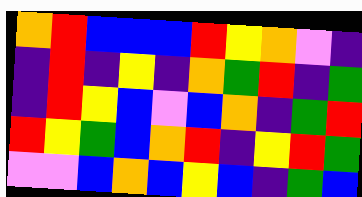[["orange", "red", "blue", "blue", "blue", "red", "yellow", "orange", "violet", "indigo"], ["indigo", "red", "indigo", "yellow", "indigo", "orange", "green", "red", "indigo", "green"], ["indigo", "red", "yellow", "blue", "violet", "blue", "orange", "indigo", "green", "red"], ["red", "yellow", "green", "blue", "orange", "red", "indigo", "yellow", "red", "green"], ["violet", "violet", "blue", "orange", "blue", "yellow", "blue", "indigo", "green", "blue"]]